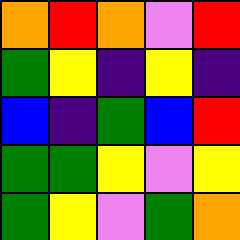[["orange", "red", "orange", "violet", "red"], ["green", "yellow", "indigo", "yellow", "indigo"], ["blue", "indigo", "green", "blue", "red"], ["green", "green", "yellow", "violet", "yellow"], ["green", "yellow", "violet", "green", "orange"]]